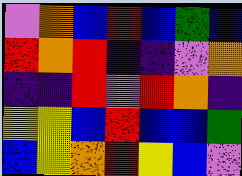[["violet", "orange", "blue", "red", "blue", "green", "blue"], ["red", "orange", "red", "indigo", "indigo", "violet", "orange"], ["indigo", "indigo", "red", "violet", "red", "orange", "indigo"], ["yellow", "yellow", "blue", "red", "blue", "blue", "green"], ["blue", "yellow", "orange", "red", "yellow", "blue", "violet"]]